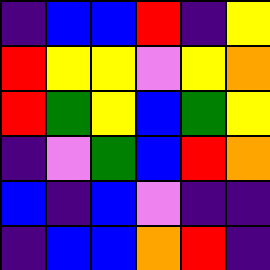[["indigo", "blue", "blue", "red", "indigo", "yellow"], ["red", "yellow", "yellow", "violet", "yellow", "orange"], ["red", "green", "yellow", "blue", "green", "yellow"], ["indigo", "violet", "green", "blue", "red", "orange"], ["blue", "indigo", "blue", "violet", "indigo", "indigo"], ["indigo", "blue", "blue", "orange", "red", "indigo"]]